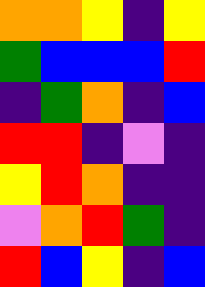[["orange", "orange", "yellow", "indigo", "yellow"], ["green", "blue", "blue", "blue", "red"], ["indigo", "green", "orange", "indigo", "blue"], ["red", "red", "indigo", "violet", "indigo"], ["yellow", "red", "orange", "indigo", "indigo"], ["violet", "orange", "red", "green", "indigo"], ["red", "blue", "yellow", "indigo", "blue"]]